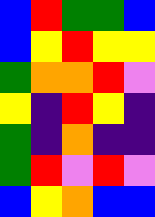[["blue", "red", "green", "green", "blue"], ["blue", "yellow", "red", "yellow", "yellow"], ["green", "orange", "orange", "red", "violet"], ["yellow", "indigo", "red", "yellow", "indigo"], ["green", "indigo", "orange", "indigo", "indigo"], ["green", "red", "violet", "red", "violet"], ["blue", "yellow", "orange", "blue", "blue"]]